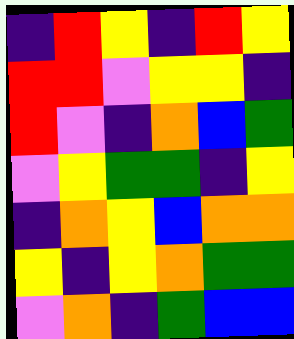[["indigo", "red", "yellow", "indigo", "red", "yellow"], ["red", "red", "violet", "yellow", "yellow", "indigo"], ["red", "violet", "indigo", "orange", "blue", "green"], ["violet", "yellow", "green", "green", "indigo", "yellow"], ["indigo", "orange", "yellow", "blue", "orange", "orange"], ["yellow", "indigo", "yellow", "orange", "green", "green"], ["violet", "orange", "indigo", "green", "blue", "blue"]]